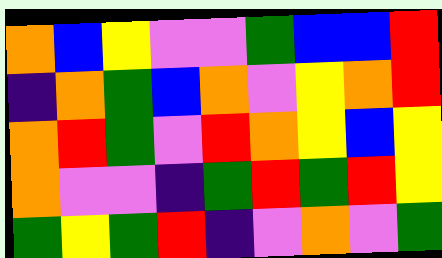[["orange", "blue", "yellow", "violet", "violet", "green", "blue", "blue", "red"], ["indigo", "orange", "green", "blue", "orange", "violet", "yellow", "orange", "red"], ["orange", "red", "green", "violet", "red", "orange", "yellow", "blue", "yellow"], ["orange", "violet", "violet", "indigo", "green", "red", "green", "red", "yellow"], ["green", "yellow", "green", "red", "indigo", "violet", "orange", "violet", "green"]]